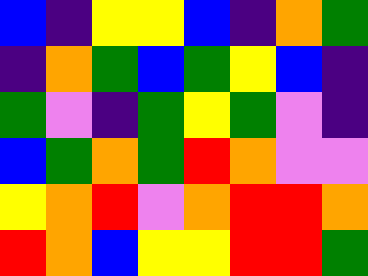[["blue", "indigo", "yellow", "yellow", "blue", "indigo", "orange", "green"], ["indigo", "orange", "green", "blue", "green", "yellow", "blue", "indigo"], ["green", "violet", "indigo", "green", "yellow", "green", "violet", "indigo"], ["blue", "green", "orange", "green", "red", "orange", "violet", "violet"], ["yellow", "orange", "red", "violet", "orange", "red", "red", "orange"], ["red", "orange", "blue", "yellow", "yellow", "red", "red", "green"]]